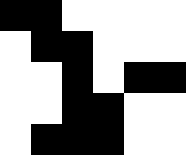[["black", "black", "white", "white", "white", "white"], ["white", "black", "black", "white", "white", "white"], ["white", "white", "black", "white", "black", "black"], ["white", "white", "black", "black", "white", "white"], ["white", "black", "black", "black", "white", "white"]]